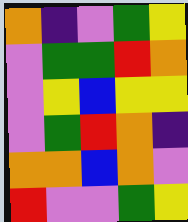[["orange", "indigo", "violet", "green", "yellow"], ["violet", "green", "green", "red", "orange"], ["violet", "yellow", "blue", "yellow", "yellow"], ["violet", "green", "red", "orange", "indigo"], ["orange", "orange", "blue", "orange", "violet"], ["red", "violet", "violet", "green", "yellow"]]